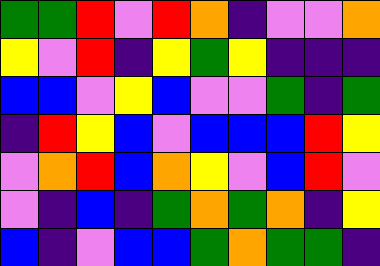[["green", "green", "red", "violet", "red", "orange", "indigo", "violet", "violet", "orange"], ["yellow", "violet", "red", "indigo", "yellow", "green", "yellow", "indigo", "indigo", "indigo"], ["blue", "blue", "violet", "yellow", "blue", "violet", "violet", "green", "indigo", "green"], ["indigo", "red", "yellow", "blue", "violet", "blue", "blue", "blue", "red", "yellow"], ["violet", "orange", "red", "blue", "orange", "yellow", "violet", "blue", "red", "violet"], ["violet", "indigo", "blue", "indigo", "green", "orange", "green", "orange", "indigo", "yellow"], ["blue", "indigo", "violet", "blue", "blue", "green", "orange", "green", "green", "indigo"]]